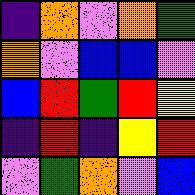[["indigo", "orange", "violet", "orange", "green"], ["orange", "violet", "blue", "blue", "violet"], ["blue", "red", "green", "red", "yellow"], ["indigo", "red", "indigo", "yellow", "red"], ["violet", "green", "orange", "violet", "blue"]]